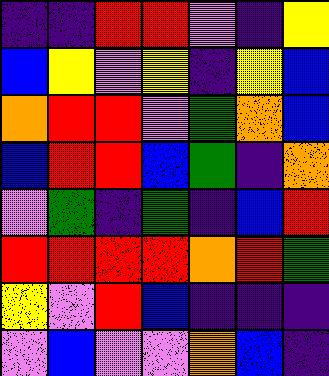[["indigo", "indigo", "red", "red", "violet", "indigo", "yellow"], ["blue", "yellow", "violet", "yellow", "indigo", "yellow", "blue"], ["orange", "red", "red", "violet", "green", "orange", "blue"], ["blue", "red", "red", "blue", "green", "indigo", "orange"], ["violet", "green", "indigo", "green", "indigo", "blue", "red"], ["red", "red", "red", "red", "orange", "red", "green"], ["yellow", "violet", "red", "blue", "indigo", "indigo", "indigo"], ["violet", "blue", "violet", "violet", "orange", "blue", "indigo"]]